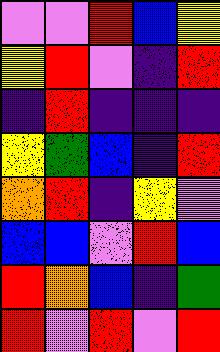[["violet", "violet", "red", "blue", "yellow"], ["yellow", "red", "violet", "indigo", "red"], ["indigo", "red", "indigo", "indigo", "indigo"], ["yellow", "green", "blue", "indigo", "red"], ["orange", "red", "indigo", "yellow", "violet"], ["blue", "blue", "violet", "red", "blue"], ["red", "orange", "blue", "indigo", "green"], ["red", "violet", "red", "violet", "red"]]